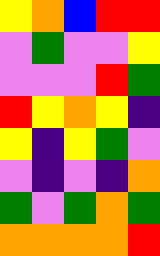[["yellow", "orange", "blue", "red", "red"], ["violet", "green", "violet", "violet", "yellow"], ["violet", "violet", "violet", "red", "green"], ["red", "yellow", "orange", "yellow", "indigo"], ["yellow", "indigo", "yellow", "green", "violet"], ["violet", "indigo", "violet", "indigo", "orange"], ["green", "violet", "green", "orange", "green"], ["orange", "orange", "orange", "orange", "red"]]